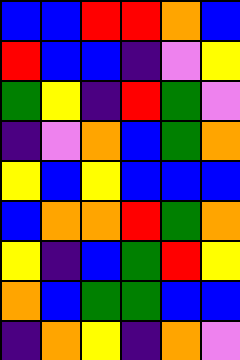[["blue", "blue", "red", "red", "orange", "blue"], ["red", "blue", "blue", "indigo", "violet", "yellow"], ["green", "yellow", "indigo", "red", "green", "violet"], ["indigo", "violet", "orange", "blue", "green", "orange"], ["yellow", "blue", "yellow", "blue", "blue", "blue"], ["blue", "orange", "orange", "red", "green", "orange"], ["yellow", "indigo", "blue", "green", "red", "yellow"], ["orange", "blue", "green", "green", "blue", "blue"], ["indigo", "orange", "yellow", "indigo", "orange", "violet"]]